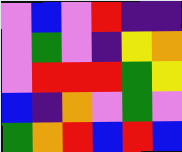[["violet", "blue", "violet", "red", "indigo", "indigo"], ["violet", "green", "violet", "indigo", "yellow", "orange"], ["violet", "red", "red", "red", "green", "yellow"], ["blue", "indigo", "orange", "violet", "green", "violet"], ["green", "orange", "red", "blue", "red", "blue"]]